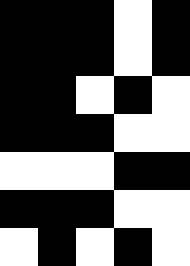[["black", "black", "black", "white", "black"], ["black", "black", "black", "white", "black"], ["black", "black", "white", "black", "white"], ["black", "black", "black", "white", "white"], ["white", "white", "white", "black", "black"], ["black", "black", "black", "white", "white"], ["white", "black", "white", "black", "white"]]